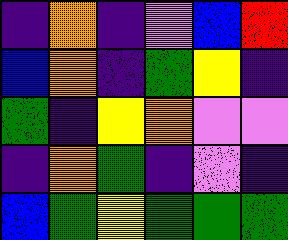[["indigo", "orange", "indigo", "violet", "blue", "red"], ["blue", "orange", "indigo", "green", "yellow", "indigo"], ["green", "indigo", "yellow", "orange", "violet", "violet"], ["indigo", "orange", "green", "indigo", "violet", "indigo"], ["blue", "green", "yellow", "green", "green", "green"]]